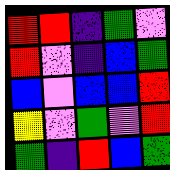[["red", "red", "indigo", "green", "violet"], ["red", "violet", "indigo", "blue", "green"], ["blue", "violet", "blue", "blue", "red"], ["yellow", "violet", "green", "violet", "red"], ["green", "indigo", "red", "blue", "green"]]